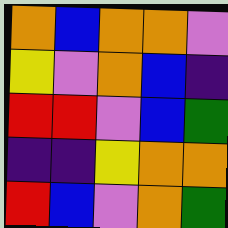[["orange", "blue", "orange", "orange", "violet"], ["yellow", "violet", "orange", "blue", "indigo"], ["red", "red", "violet", "blue", "green"], ["indigo", "indigo", "yellow", "orange", "orange"], ["red", "blue", "violet", "orange", "green"]]